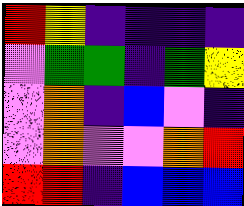[["red", "yellow", "indigo", "indigo", "indigo", "indigo"], ["violet", "green", "green", "indigo", "green", "yellow"], ["violet", "orange", "indigo", "blue", "violet", "indigo"], ["violet", "orange", "violet", "violet", "orange", "red"], ["red", "red", "indigo", "blue", "blue", "blue"]]